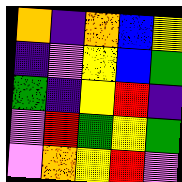[["orange", "indigo", "orange", "blue", "yellow"], ["indigo", "violet", "yellow", "blue", "green"], ["green", "indigo", "yellow", "red", "indigo"], ["violet", "red", "green", "yellow", "green"], ["violet", "orange", "yellow", "red", "violet"]]